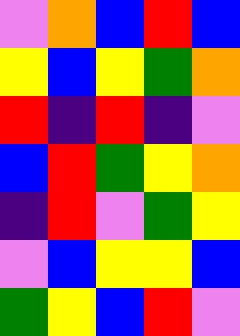[["violet", "orange", "blue", "red", "blue"], ["yellow", "blue", "yellow", "green", "orange"], ["red", "indigo", "red", "indigo", "violet"], ["blue", "red", "green", "yellow", "orange"], ["indigo", "red", "violet", "green", "yellow"], ["violet", "blue", "yellow", "yellow", "blue"], ["green", "yellow", "blue", "red", "violet"]]